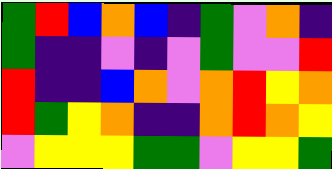[["green", "red", "blue", "orange", "blue", "indigo", "green", "violet", "orange", "indigo"], ["green", "indigo", "indigo", "violet", "indigo", "violet", "green", "violet", "violet", "red"], ["red", "indigo", "indigo", "blue", "orange", "violet", "orange", "red", "yellow", "orange"], ["red", "green", "yellow", "orange", "indigo", "indigo", "orange", "red", "orange", "yellow"], ["violet", "yellow", "yellow", "yellow", "green", "green", "violet", "yellow", "yellow", "green"]]